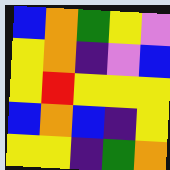[["blue", "orange", "green", "yellow", "violet"], ["yellow", "orange", "indigo", "violet", "blue"], ["yellow", "red", "yellow", "yellow", "yellow"], ["blue", "orange", "blue", "indigo", "yellow"], ["yellow", "yellow", "indigo", "green", "orange"]]